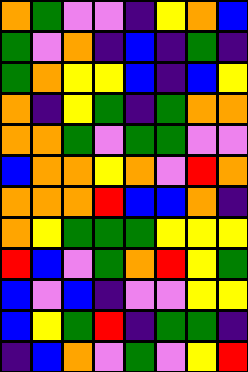[["orange", "green", "violet", "violet", "indigo", "yellow", "orange", "blue"], ["green", "violet", "orange", "indigo", "blue", "indigo", "green", "indigo"], ["green", "orange", "yellow", "yellow", "blue", "indigo", "blue", "yellow"], ["orange", "indigo", "yellow", "green", "indigo", "green", "orange", "orange"], ["orange", "orange", "green", "violet", "green", "green", "violet", "violet"], ["blue", "orange", "orange", "yellow", "orange", "violet", "red", "orange"], ["orange", "orange", "orange", "red", "blue", "blue", "orange", "indigo"], ["orange", "yellow", "green", "green", "green", "yellow", "yellow", "yellow"], ["red", "blue", "violet", "green", "orange", "red", "yellow", "green"], ["blue", "violet", "blue", "indigo", "violet", "violet", "yellow", "yellow"], ["blue", "yellow", "green", "red", "indigo", "green", "green", "indigo"], ["indigo", "blue", "orange", "violet", "green", "violet", "yellow", "red"]]